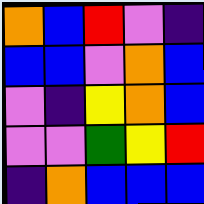[["orange", "blue", "red", "violet", "indigo"], ["blue", "blue", "violet", "orange", "blue"], ["violet", "indigo", "yellow", "orange", "blue"], ["violet", "violet", "green", "yellow", "red"], ["indigo", "orange", "blue", "blue", "blue"]]